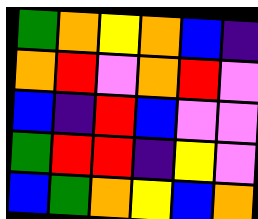[["green", "orange", "yellow", "orange", "blue", "indigo"], ["orange", "red", "violet", "orange", "red", "violet"], ["blue", "indigo", "red", "blue", "violet", "violet"], ["green", "red", "red", "indigo", "yellow", "violet"], ["blue", "green", "orange", "yellow", "blue", "orange"]]